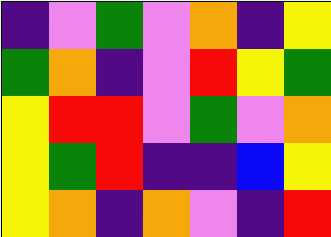[["indigo", "violet", "green", "violet", "orange", "indigo", "yellow"], ["green", "orange", "indigo", "violet", "red", "yellow", "green"], ["yellow", "red", "red", "violet", "green", "violet", "orange"], ["yellow", "green", "red", "indigo", "indigo", "blue", "yellow"], ["yellow", "orange", "indigo", "orange", "violet", "indigo", "red"]]